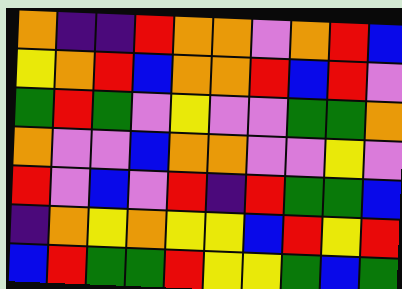[["orange", "indigo", "indigo", "red", "orange", "orange", "violet", "orange", "red", "blue"], ["yellow", "orange", "red", "blue", "orange", "orange", "red", "blue", "red", "violet"], ["green", "red", "green", "violet", "yellow", "violet", "violet", "green", "green", "orange"], ["orange", "violet", "violet", "blue", "orange", "orange", "violet", "violet", "yellow", "violet"], ["red", "violet", "blue", "violet", "red", "indigo", "red", "green", "green", "blue"], ["indigo", "orange", "yellow", "orange", "yellow", "yellow", "blue", "red", "yellow", "red"], ["blue", "red", "green", "green", "red", "yellow", "yellow", "green", "blue", "green"]]